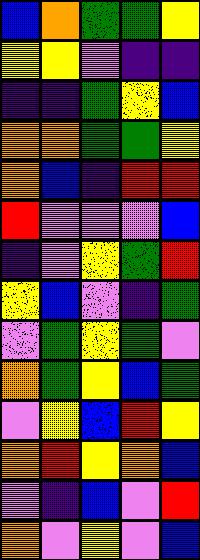[["blue", "orange", "green", "green", "yellow"], ["yellow", "yellow", "violet", "indigo", "indigo"], ["indigo", "indigo", "green", "yellow", "blue"], ["orange", "orange", "green", "green", "yellow"], ["orange", "blue", "indigo", "red", "red"], ["red", "violet", "violet", "violet", "blue"], ["indigo", "violet", "yellow", "green", "red"], ["yellow", "blue", "violet", "indigo", "green"], ["violet", "green", "yellow", "green", "violet"], ["orange", "green", "yellow", "blue", "green"], ["violet", "yellow", "blue", "red", "yellow"], ["orange", "red", "yellow", "orange", "blue"], ["violet", "indigo", "blue", "violet", "red"], ["orange", "violet", "yellow", "violet", "blue"]]